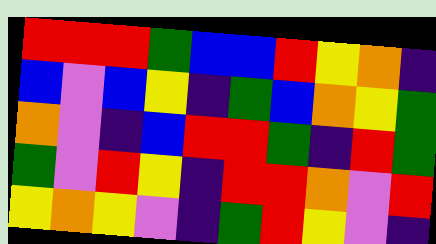[["red", "red", "red", "green", "blue", "blue", "red", "yellow", "orange", "indigo"], ["blue", "violet", "blue", "yellow", "indigo", "green", "blue", "orange", "yellow", "green"], ["orange", "violet", "indigo", "blue", "red", "red", "green", "indigo", "red", "green"], ["green", "violet", "red", "yellow", "indigo", "red", "red", "orange", "violet", "red"], ["yellow", "orange", "yellow", "violet", "indigo", "green", "red", "yellow", "violet", "indigo"]]